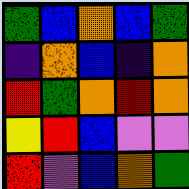[["green", "blue", "orange", "blue", "green"], ["indigo", "orange", "blue", "indigo", "orange"], ["red", "green", "orange", "red", "orange"], ["yellow", "red", "blue", "violet", "violet"], ["red", "violet", "blue", "orange", "green"]]